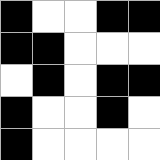[["black", "white", "white", "black", "black"], ["black", "black", "white", "white", "white"], ["white", "black", "white", "black", "black"], ["black", "white", "white", "black", "white"], ["black", "white", "white", "white", "white"]]